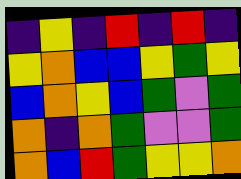[["indigo", "yellow", "indigo", "red", "indigo", "red", "indigo"], ["yellow", "orange", "blue", "blue", "yellow", "green", "yellow"], ["blue", "orange", "yellow", "blue", "green", "violet", "green"], ["orange", "indigo", "orange", "green", "violet", "violet", "green"], ["orange", "blue", "red", "green", "yellow", "yellow", "orange"]]